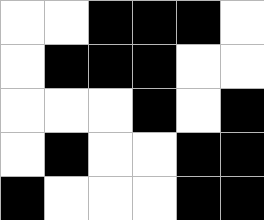[["white", "white", "black", "black", "black", "white"], ["white", "black", "black", "black", "white", "white"], ["white", "white", "white", "black", "white", "black"], ["white", "black", "white", "white", "black", "black"], ["black", "white", "white", "white", "black", "black"]]